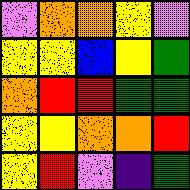[["violet", "orange", "orange", "yellow", "violet"], ["yellow", "yellow", "blue", "yellow", "green"], ["orange", "red", "red", "green", "green"], ["yellow", "yellow", "orange", "orange", "red"], ["yellow", "red", "violet", "indigo", "green"]]